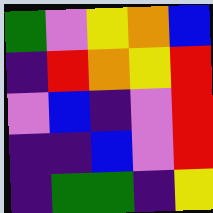[["green", "violet", "yellow", "orange", "blue"], ["indigo", "red", "orange", "yellow", "red"], ["violet", "blue", "indigo", "violet", "red"], ["indigo", "indigo", "blue", "violet", "red"], ["indigo", "green", "green", "indigo", "yellow"]]